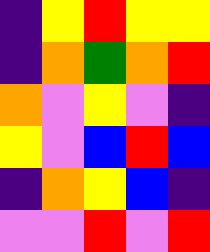[["indigo", "yellow", "red", "yellow", "yellow"], ["indigo", "orange", "green", "orange", "red"], ["orange", "violet", "yellow", "violet", "indigo"], ["yellow", "violet", "blue", "red", "blue"], ["indigo", "orange", "yellow", "blue", "indigo"], ["violet", "violet", "red", "violet", "red"]]